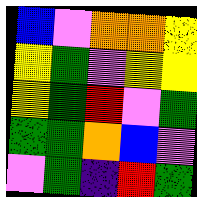[["blue", "violet", "orange", "orange", "yellow"], ["yellow", "green", "violet", "yellow", "yellow"], ["yellow", "green", "red", "violet", "green"], ["green", "green", "orange", "blue", "violet"], ["violet", "green", "indigo", "red", "green"]]